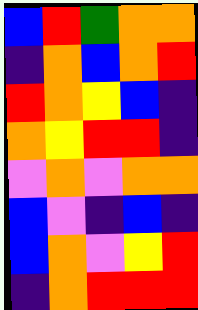[["blue", "red", "green", "orange", "orange"], ["indigo", "orange", "blue", "orange", "red"], ["red", "orange", "yellow", "blue", "indigo"], ["orange", "yellow", "red", "red", "indigo"], ["violet", "orange", "violet", "orange", "orange"], ["blue", "violet", "indigo", "blue", "indigo"], ["blue", "orange", "violet", "yellow", "red"], ["indigo", "orange", "red", "red", "red"]]